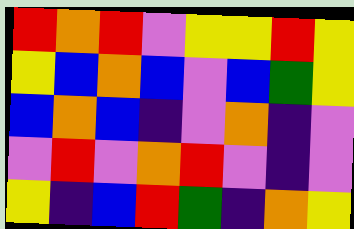[["red", "orange", "red", "violet", "yellow", "yellow", "red", "yellow"], ["yellow", "blue", "orange", "blue", "violet", "blue", "green", "yellow"], ["blue", "orange", "blue", "indigo", "violet", "orange", "indigo", "violet"], ["violet", "red", "violet", "orange", "red", "violet", "indigo", "violet"], ["yellow", "indigo", "blue", "red", "green", "indigo", "orange", "yellow"]]